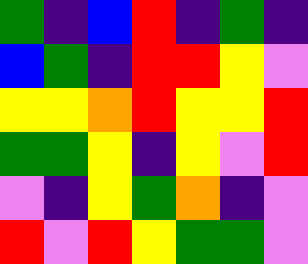[["green", "indigo", "blue", "red", "indigo", "green", "indigo"], ["blue", "green", "indigo", "red", "red", "yellow", "violet"], ["yellow", "yellow", "orange", "red", "yellow", "yellow", "red"], ["green", "green", "yellow", "indigo", "yellow", "violet", "red"], ["violet", "indigo", "yellow", "green", "orange", "indigo", "violet"], ["red", "violet", "red", "yellow", "green", "green", "violet"]]